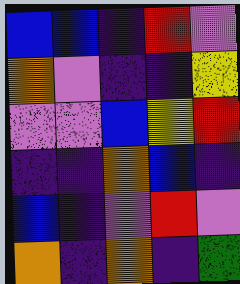[["blue", "blue", "indigo", "red", "violet"], ["orange", "violet", "indigo", "indigo", "yellow"], ["violet", "violet", "blue", "yellow", "red"], ["indigo", "indigo", "orange", "blue", "indigo"], ["blue", "indigo", "violet", "red", "violet"], ["orange", "indigo", "orange", "indigo", "green"]]